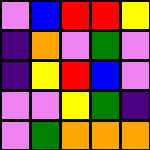[["violet", "blue", "red", "red", "yellow"], ["indigo", "orange", "violet", "green", "violet"], ["indigo", "yellow", "red", "blue", "violet"], ["violet", "violet", "yellow", "green", "indigo"], ["violet", "green", "orange", "orange", "orange"]]